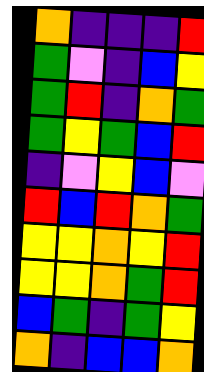[["orange", "indigo", "indigo", "indigo", "red"], ["green", "violet", "indigo", "blue", "yellow"], ["green", "red", "indigo", "orange", "green"], ["green", "yellow", "green", "blue", "red"], ["indigo", "violet", "yellow", "blue", "violet"], ["red", "blue", "red", "orange", "green"], ["yellow", "yellow", "orange", "yellow", "red"], ["yellow", "yellow", "orange", "green", "red"], ["blue", "green", "indigo", "green", "yellow"], ["orange", "indigo", "blue", "blue", "orange"]]